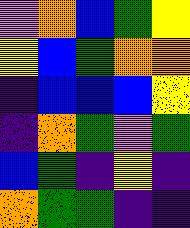[["violet", "orange", "blue", "green", "yellow"], ["yellow", "blue", "green", "orange", "orange"], ["indigo", "blue", "blue", "blue", "yellow"], ["indigo", "orange", "green", "violet", "green"], ["blue", "green", "indigo", "yellow", "indigo"], ["orange", "green", "green", "indigo", "indigo"]]